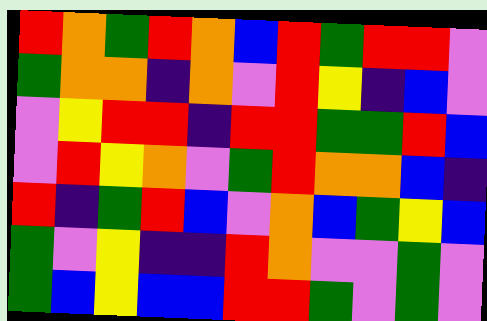[["red", "orange", "green", "red", "orange", "blue", "red", "green", "red", "red", "violet"], ["green", "orange", "orange", "indigo", "orange", "violet", "red", "yellow", "indigo", "blue", "violet"], ["violet", "yellow", "red", "red", "indigo", "red", "red", "green", "green", "red", "blue"], ["violet", "red", "yellow", "orange", "violet", "green", "red", "orange", "orange", "blue", "indigo"], ["red", "indigo", "green", "red", "blue", "violet", "orange", "blue", "green", "yellow", "blue"], ["green", "violet", "yellow", "indigo", "indigo", "red", "orange", "violet", "violet", "green", "violet"], ["green", "blue", "yellow", "blue", "blue", "red", "red", "green", "violet", "green", "violet"]]